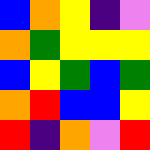[["blue", "orange", "yellow", "indigo", "violet"], ["orange", "green", "yellow", "yellow", "yellow"], ["blue", "yellow", "green", "blue", "green"], ["orange", "red", "blue", "blue", "yellow"], ["red", "indigo", "orange", "violet", "red"]]